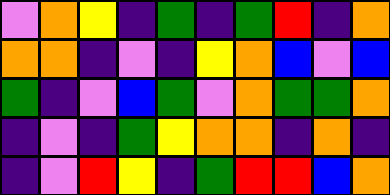[["violet", "orange", "yellow", "indigo", "green", "indigo", "green", "red", "indigo", "orange"], ["orange", "orange", "indigo", "violet", "indigo", "yellow", "orange", "blue", "violet", "blue"], ["green", "indigo", "violet", "blue", "green", "violet", "orange", "green", "green", "orange"], ["indigo", "violet", "indigo", "green", "yellow", "orange", "orange", "indigo", "orange", "indigo"], ["indigo", "violet", "red", "yellow", "indigo", "green", "red", "red", "blue", "orange"]]